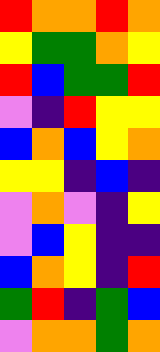[["red", "orange", "orange", "red", "orange"], ["yellow", "green", "green", "orange", "yellow"], ["red", "blue", "green", "green", "red"], ["violet", "indigo", "red", "yellow", "yellow"], ["blue", "orange", "blue", "yellow", "orange"], ["yellow", "yellow", "indigo", "blue", "indigo"], ["violet", "orange", "violet", "indigo", "yellow"], ["violet", "blue", "yellow", "indigo", "indigo"], ["blue", "orange", "yellow", "indigo", "red"], ["green", "red", "indigo", "green", "blue"], ["violet", "orange", "orange", "green", "orange"]]